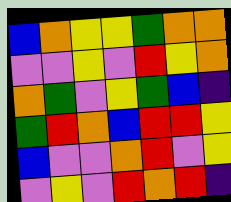[["blue", "orange", "yellow", "yellow", "green", "orange", "orange"], ["violet", "violet", "yellow", "violet", "red", "yellow", "orange"], ["orange", "green", "violet", "yellow", "green", "blue", "indigo"], ["green", "red", "orange", "blue", "red", "red", "yellow"], ["blue", "violet", "violet", "orange", "red", "violet", "yellow"], ["violet", "yellow", "violet", "red", "orange", "red", "indigo"]]